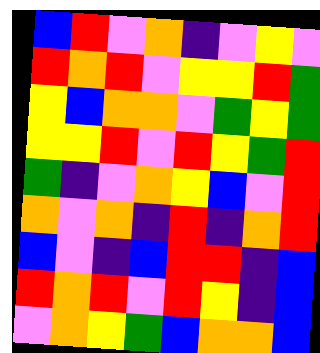[["blue", "red", "violet", "orange", "indigo", "violet", "yellow", "violet"], ["red", "orange", "red", "violet", "yellow", "yellow", "red", "green"], ["yellow", "blue", "orange", "orange", "violet", "green", "yellow", "green"], ["yellow", "yellow", "red", "violet", "red", "yellow", "green", "red"], ["green", "indigo", "violet", "orange", "yellow", "blue", "violet", "red"], ["orange", "violet", "orange", "indigo", "red", "indigo", "orange", "red"], ["blue", "violet", "indigo", "blue", "red", "red", "indigo", "blue"], ["red", "orange", "red", "violet", "red", "yellow", "indigo", "blue"], ["violet", "orange", "yellow", "green", "blue", "orange", "orange", "blue"]]